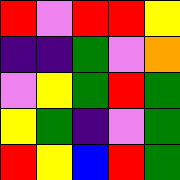[["red", "violet", "red", "red", "yellow"], ["indigo", "indigo", "green", "violet", "orange"], ["violet", "yellow", "green", "red", "green"], ["yellow", "green", "indigo", "violet", "green"], ["red", "yellow", "blue", "red", "green"]]